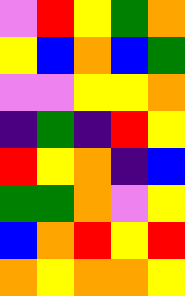[["violet", "red", "yellow", "green", "orange"], ["yellow", "blue", "orange", "blue", "green"], ["violet", "violet", "yellow", "yellow", "orange"], ["indigo", "green", "indigo", "red", "yellow"], ["red", "yellow", "orange", "indigo", "blue"], ["green", "green", "orange", "violet", "yellow"], ["blue", "orange", "red", "yellow", "red"], ["orange", "yellow", "orange", "orange", "yellow"]]